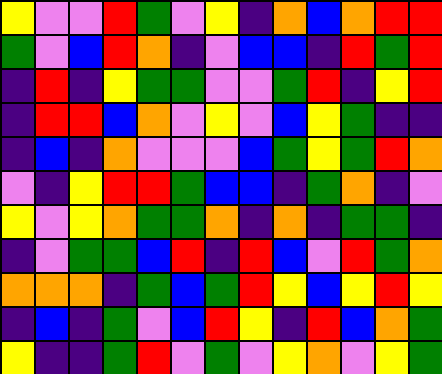[["yellow", "violet", "violet", "red", "green", "violet", "yellow", "indigo", "orange", "blue", "orange", "red", "red"], ["green", "violet", "blue", "red", "orange", "indigo", "violet", "blue", "blue", "indigo", "red", "green", "red"], ["indigo", "red", "indigo", "yellow", "green", "green", "violet", "violet", "green", "red", "indigo", "yellow", "red"], ["indigo", "red", "red", "blue", "orange", "violet", "yellow", "violet", "blue", "yellow", "green", "indigo", "indigo"], ["indigo", "blue", "indigo", "orange", "violet", "violet", "violet", "blue", "green", "yellow", "green", "red", "orange"], ["violet", "indigo", "yellow", "red", "red", "green", "blue", "blue", "indigo", "green", "orange", "indigo", "violet"], ["yellow", "violet", "yellow", "orange", "green", "green", "orange", "indigo", "orange", "indigo", "green", "green", "indigo"], ["indigo", "violet", "green", "green", "blue", "red", "indigo", "red", "blue", "violet", "red", "green", "orange"], ["orange", "orange", "orange", "indigo", "green", "blue", "green", "red", "yellow", "blue", "yellow", "red", "yellow"], ["indigo", "blue", "indigo", "green", "violet", "blue", "red", "yellow", "indigo", "red", "blue", "orange", "green"], ["yellow", "indigo", "indigo", "green", "red", "violet", "green", "violet", "yellow", "orange", "violet", "yellow", "green"]]